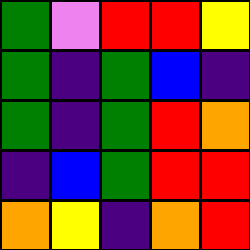[["green", "violet", "red", "red", "yellow"], ["green", "indigo", "green", "blue", "indigo"], ["green", "indigo", "green", "red", "orange"], ["indigo", "blue", "green", "red", "red"], ["orange", "yellow", "indigo", "orange", "red"]]